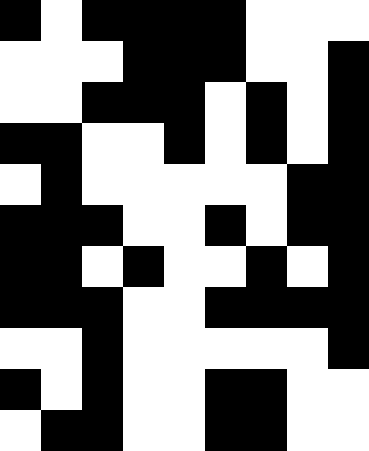[["black", "white", "black", "black", "black", "black", "white", "white", "white"], ["white", "white", "white", "black", "black", "black", "white", "white", "black"], ["white", "white", "black", "black", "black", "white", "black", "white", "black"], ["black", "black", "white", "white", "black", "white", "black", "white", "black"], ["white", "black", "white", "white", "white", "white", "white", "black", "black"], ["black", "black", "black", "white", "white", "black", "white", "black", "black"], ["black", "black", "white", "black", "white", "white", "black", "white", "black"], ["black", "black", "black", "white", "white", "black", "black", "black", "black"], ["white", "white", "black", "white", "white", "white", "white", "white", "black"], ["black", "white", "black", "white", "white", "black", "black", "white", "white"], ["white", "black", "black", "white", "white", "black", "black", "white", "white"]]